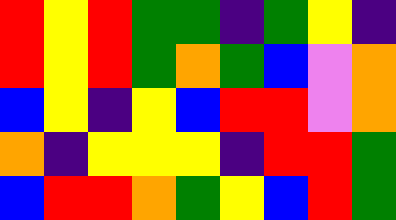[["red", "yellow", "red", "green", "green", "indigo", "green", "yellow", "indigo"], ["red", "yellow", "red", "green", "orange", "green", "blue", "violet", "orange"], ["blue", "yellow", "indigo", "yellow", "blue", "red", "red", "violet", "orange"], ["orange", "indigo", "yellow", "yellow", "yellow", "indigo", "red", "red", "green"], ["blue", "red", "red", "orange", "green", "yellow", "blue", "red", "green"]]